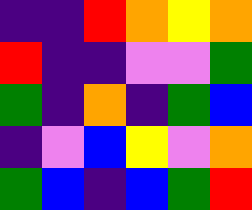[["indigo", "indigo", "red", "orange", "yellow", "orange"], ["red", "indigo", "indigo", "violet", "violet", "green"], ["green", "indigo", "orange", "indigo", "green", "blue"], ["indigo", "violet", "blue", "yellow", "violet", "orange"], ["green", "blue", "indigo", "blue", "green", "red"]]